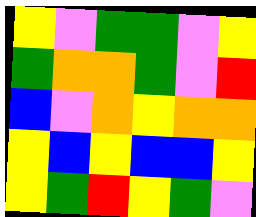[["yellow", "violet", "green", "green", "violet", "yellow"], ["green", "orange", "orange", "green", "violet", "red"], ["blue", "violet", "orange", "yellow", "orange", "orange"], ["yellow", "blue", "yellow", "blue", "blue", "yellow"], ["yellow", "green", "red", "yellow", "green", "violet"]]